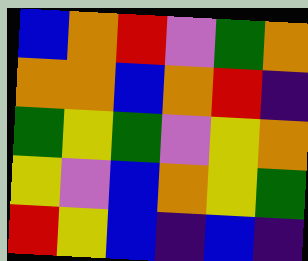[["blue", "orange", "red", "violet", "green", "orange"], ["orange", "orange", "blue", "orange", "red", "indigo"], ["green", "yellow", "green", "violet", "yellow", "orange"], ["yellow", "violet", "blue", "orange", "yellow", "green"], ["red", "yellow", "blue", "indigo", "blue", "indigo"]]